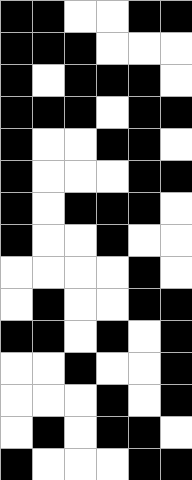[["black", "black", "white", "white", "black", "black"], ["black", "black", "black", "white", "white", "white"], ["black", "white", "black", "black", "black", "white"], ["black", "black", "black", "white", "black", "black"], ["black", "white", "white", "black", "black", "white"], ["black", "white", "white", "white", "black", "black"], ["black", "white", "black", "black", "black", "white"], ["black", "white", "white", "black", "white", "white"], ["white", "white", "white", "white", "black", "white"], ["white", "black", "white", "white", "black", "black"], ["black", "black", "white", "black", "white", "black"], ["white", "white", "black", "white", "white", "black"], ["white", "white", "white", "black", "white", "black"], ["white", "black", "white", "black", "black", "white"], ["black", "white", "white", "white", "black", "black"]]